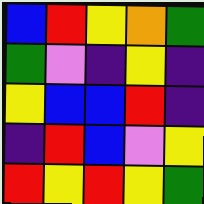[["blue", "red", "yellow", "orange", "green"], ["green", "violet", "indigo", "yellow", "indigo"], ["yellow", "blue", "blue", "red", "indigo"], ["indigo", "red", "blue", "violet", "yellow"], ["red", "yellow", "red", "yellow", "green"]]